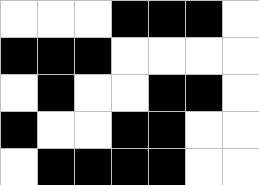[["white", "white", "white", "black", "black", "black", "white"], ["black", "black", "black", "white", "white", "white", "white"], ["white", "black", "white", "white", "black", "black", "white"], ["black", "white", "white", "black", "black", "white", "white"], ["white", "black", "black", "black", "black", "white", "white"]]